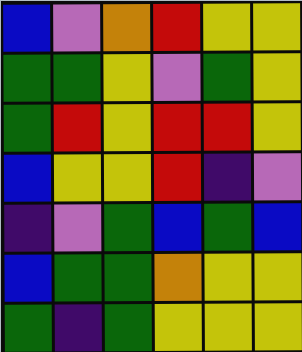[["blue", "violet", "orange", "red", "yellow", "yellow"], ["green", "green", "yellow", "violet", "green", "yellow"], ["green", "red", "yellow", "red", "red", "yellow"], ["blue", "yellow", "yellow", "red", "indigo", "violet"], ["indigo", "violet", "green", "blue", "green", "blue"], ["blue", "green", "green", "orange", "yellow", "yellow"], ["green", "indigo", "green", "yellow", "yellow", "yellow"]]